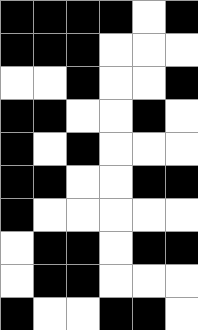[["black", "black", "black", "black", "white", "black"], ["black", "black", "black", "white", "white", "white"], ["white", "white", "black", "white", "white", "black"], ["black", "black", "white", "white", "black", "white"], ["black", "white", "black", "white", "white", "white"], ["black", "black", "white", "white", "black", "black"], ["black", "white", "white", "white", "white", "white"], ["white", "black", "black", "white", "black", "black"], ["white", "black", "black", "white", "white", "white"], ["black", "white", "white", "black", "black", "white"]]